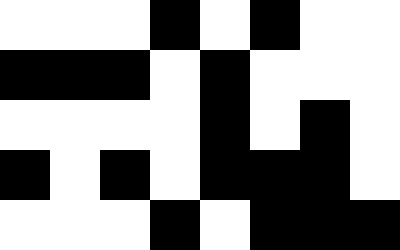[["white", "white", "white", "black", "white", "black", "white", "white"], ["black", "black", "black", "white", "black", "white", "white", "white"], ["white", "white", "white", "white", "black", "white", "black", "white"], ["black", "white", "black", "white", "black", "black", "black", "white"], ["white", "white", "white", "black", "white", "black", "black", "black"]]